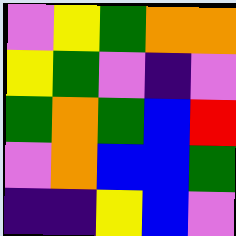[["violet", "yellow", "green", "orange", "orange"], ["yellow", "green", "violet", "indigo", "violet"], ["green", "orange", "green", "blue", "red"], ["violet", "orange", "blue", "blue", "green"], ["indigo", "indigo", "yellow", "blue", "violet"]]